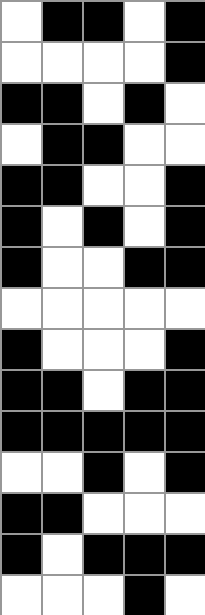[["white", "black", "black", "white", "black"], ["white", "white", "white", "white", "black"], ["black", "black", "white", "black", "white"], ["white", "black", "black", "white", "white"], ["black", "black", "white", "white", "black"], ["black", "white", "black", "white", "black"], ["black", "white", "white", "black", "black"], ["white", "white", "white", "white", "white"], ["black", "white", "white", "white", "black"], ["black", "black", "white", "black", "black"], ["black", "black", "black", "black", "black"], ["white", "white", "black", "white", "black"], ["black", "black", "white", "white", "white"], ["black", "white", "black", "black", "black"], ["white", "white", "white", "black", "white"]]